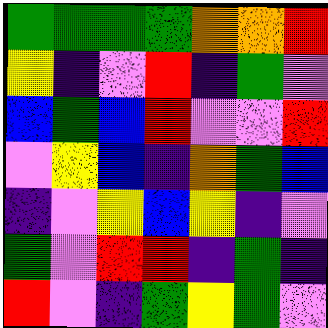[["green", "green", "green", "green", "orange", "orange", "red"], ["yellow", "indigo", "violet", "red", "indigo", "green", "violet"], ["blue", "green", "blue", "red", "violet", "violet", "red"], ["violet", "yellow", "blue", "indigo", "orange", "green", "blue"], ["indigo", "violet", "yellow", "blue", "yellow", "indigo", "violet"], ["green", "violet", "red", "red", "indigo", "green", "indigo"], ["red", "violet", "indigo", "green", "yellow", "green", "violet"]]